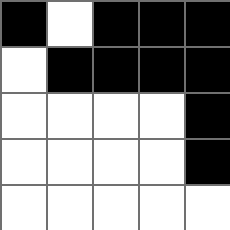[["black", "white", "black", "black", "black"], ["white", "black", "black", "black", "black"], ["white", "white", "white", "white", "black"], ["white", "white", "white", "white", "black"], ["white", "white", "white", "white", "white"]]